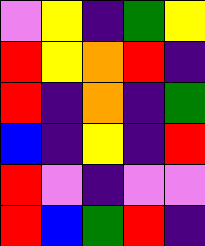[["violet", "yellow", "indigo", "green", "yellow"], ["red", "yellow", "orange", "red", "indigo"], ["red", "indigo", "orange", "indigo", "green"], ["blue", "indigo", "yellow", "indigo", "red"], ["red", "violet", "indigo", "violet", "violet"], ["red", "blue", "green", "red", "indigo"]]